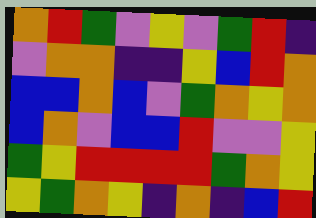[["orange", "red", "green", "violet", "yellow", "violet", "green", "red", "indigo"], ["violet", "orange", "orange", "indigo", "indigo", "yellow", "blue", "red", "orange"], ["blue", "blue", "orange", "blue", "violet", "green", "orange", "yellow", "orange"], ["blue", "orange", "violet", "blue", "blue", "red", "violet", "violet", "yellow"], ["green", "yellow", "red", "red", "red", "red", "green", "orange", "yellow"], ["yellow", "green", "orange", "yellow", "indigo", "orange", "indigo", "blue", "red"]]